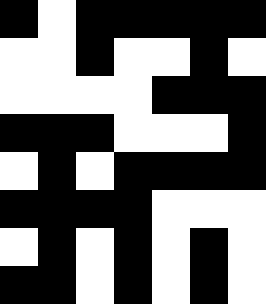[["black", "white", "black", "black", "black", "black", "black"], ["white", "white", "black", "white", "white", "black", "white"], ["white", "white", "white", "white", "black", "black", "black"], ["black", "black", "black", "white", "white", "white", "black"], ["white", "black", "white", "black", "black", "black", "black"], ["black", "black", "black", "black", "white", "white", "white"], ["white", "black", "white", "black", "white", "black", "white"], ["black", "black", "white", "black", "white", "black", "white"]]